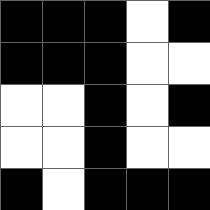[["black", "black", "black", "white", "black"], ["black", "black", "black", "white", "white"], ["white", "white", "black", "white", "black"], ["white", "white", "black", "white", "white"], ["black", "white", "black", "black", "black"]]